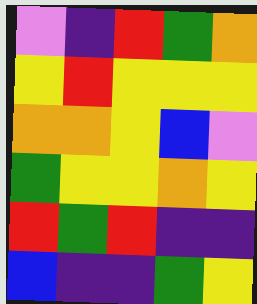[["violet", "indigo", "red", "green", "orange"], ["yellow", "red", "yellow", "yellow", "yellow"], ["orange", "orange", "yellow", "blue", "violet"], ["green", "yellow", "yellow", "orange", "yellow"], ["red", "green", "red", "indigo", "indigo"], ["blue", "indigo", "indigo", "green", "yellow"]]